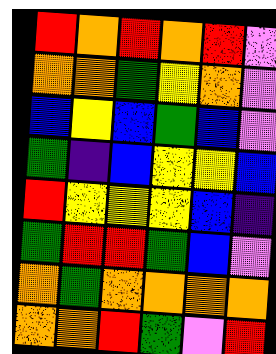[["red", "orange", "red", "orange", "red", "violet"], ["orange", "orange", "green", "yellow", "orange", "violet"], ["blue", "yellow", "blue", "green", "blue", "violet"], ["green", "indigo", "blue", "yellow", "yellow", "blue"], ["red", "yellow", "yellow", "yellow", "blue", "indigo"], ["green", "red", "red", "green", "blue", "violet"], ["orange", "green", "orange", "orange", "orange", "orange"], ["orange", "orange", "red", "green", "violet", "red"]]